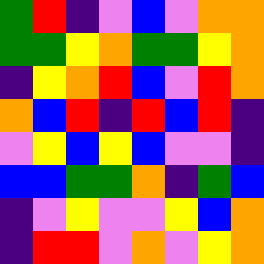[["green", "red", "indigo", "violet", "blue", "violet", "orange", "orange"], ["green", "green", "yellow", "orange", "green", "green", "yellow", "orange"], ["indigo", "yellow", "orange", "red", "blue", "violet", "red", "orange"], ["orange", "blue", "red", "indigo", "red", "blue", "red", "indigo"], ["violet", "yellow", "blue", "yellow", "blue", "violet", "violet", "indigo"], ["blue", "blue", "green", "green", "orange", "indigo", "green", "blue"], ["indigo", "violet", "yellow", "violet", "violet", "yellow", "blue", "orange"], ["indigo", "red", "red", "violet", "orange", "violet", "yellow", "orange"]]